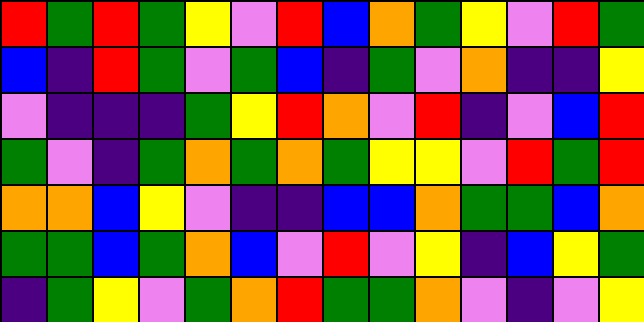[["red", "green", "red", "green", "yellow", "violet", "red", "blue", "orange", "green", "yellow", "violet", "red", "green"], ["blue", "indigo", "red", "green", "violet", "green", "blue", "indigo", "green", "violet", "orange", "indigo", "indigo", "yellow"], ["violet", "indigo", "indigo", "indigo", "green", "yellow", "red", "orange", "violet", "red", "indigo", "violet", "blue", "red"], ["green", "violet", "indigo", "green", "orange", "green", "orange", "green", "yellow", "yellow", "violet", "red", "green", "red"], ["orange", "orange", "blue", "yellow", "violet", "indigo", "indigo", "blue", "blue", "orange", "green", "green", "blue", "orange"], ["green", "green", "blue", "green", "orange", "blue", "violet", "red", "violet", "yellow", "indigo", "blue", "yellow", "green"], ["indigo", "green", "yellow", "violet", "green", "orange", "red", "green", "green", "orange", "violet", "indigo", "violet", "yellow"]]